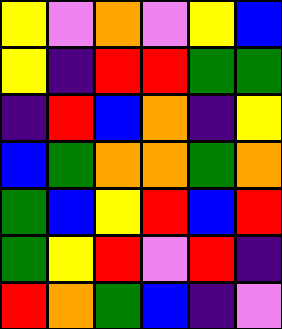[["yellow", "violet", "orange", "violet", "yellow", "blue"], ["yellow", "indigo", "red", "red", "green", "green"], ["indigo", "red", "blue", "orange", "indigo", "yellow"], ["blue", "green", "orange", "orange", "green", "orange"], ["green", "blue", "yellow", "red", "blue", "red"], ["green", "yellow", "red", "violet", "red", "indigo"], ["red", "orange", "green", "blue", "indigo", "violet"]]